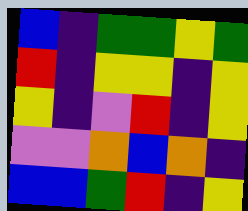[["blue", "indigo", "green", "green", "yellow", "green"], ["red", "indigo", "yellow", "yellow", "indigo", "yellow"], ["yellow", "indigo", "violet", "red", "indigo", "yellow"], ["violet", "violet", "orange", "blue", "orange", "indigo"], ["blue", "blue", "green", "red", "indigo", "yellow"]]